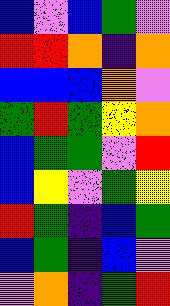[["blue", "violet", "blue", "green", "violet"], ["red", "red", "orange", "indigo", "orange"], ["blue", "blue", "blue", "orange", "violet"], ["green", "red", "green", "yellow", "orange"], ["blue", "green", "green", "violet", "red"], ["blue", "yellow", "violet", "green", "yellow"], ["red", "green", "indigo", "blue", "green"], ["blue", "green", "indigo", "blue", "violet"], ["violet", "orange", "indigo", "green", "red"]]